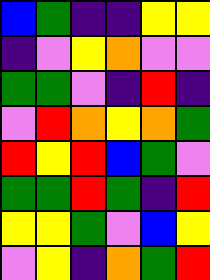[["blue", "green", "indigo", "indigo", "yellow", "yellow"], ["indigo", "violet", "yellow", "orange", "violet", "violet"], ["green", "green", "violet", "indigo", "red", "indigo"], ["violet", "red", "orange", "yellow", "orange", "green"], ["red", "yellow", "red", "blue", "green", "violet"], ["green", "green", "red", "green", "indigo", "red"], ["yellow", "yellow", "green", "violet", "blue", "yellow"], ["violet", "yellow", "indigo", "orange", "green", "red"]]